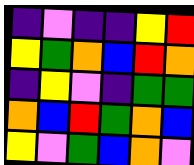[["indigo", "violet", "indigo", "indigo", "yellow", "red"], ["yellow", "green", "orange", "blue", "red", "orange"], ["indigo", "yellow", "violet", "indigo", "green", "green"], ["orange", "blue", "red", "green", "orange", "blue"], ["yellow", "violet", "green", "blue", "orange", "violet"]]